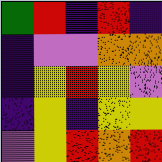[["green", "red", "indigo", "red", "indigo"], ["indigo", "violet", "violet", "orange", "orange"], ["indigo", "yellow", "red", "yellow", "violet"], ["indigo", "yellow", "indigo", "yellow", "yellow"], ["violet", "yellow", "red", "orange", "red"]]